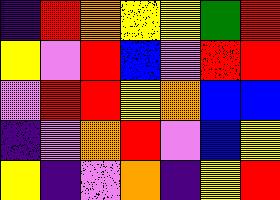[["indigo", "red", "orange", "yellow", "yellow", "green", "red"], ["yellow", "violet", "red", "blue", "violet", "red", "red"], ["violet", "red", "red", "yellow", "orange", "blue", "blue"], ["indigo", "violet", "orange", "red", "violet", "blue", "yellow"], ["yellow", "indigo", "violet", "orange", "indigo", "yellow", "red"]]